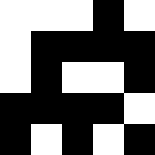[["white", "white", "white", "black", "white"], ["white", "black", "black", "black", "black"], ["white", "black", "white", "white", "black"], ["black", "black", "black", "black", "white"], ["black", "white", "black", "white", "black"]]